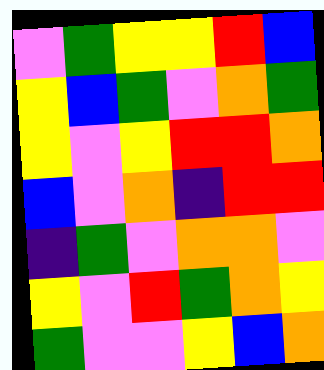[["violet", "green", "yellow", "yellow", "red", "blue"], ["yellow", "blue", "green", "violet", "orange", "green"], ["yellow", "violet", "yellow", "red", "red", "orange"], ["blue", "violet", "orange", "indigo", "red", "red"], ["indigo", "green", "violet", "orange", "orange", "violet"], ["yellow", "violet", "red", "green", "orange", "yellow"], ["green", "violet", "violet", "yellow", "blue", "orange"]]